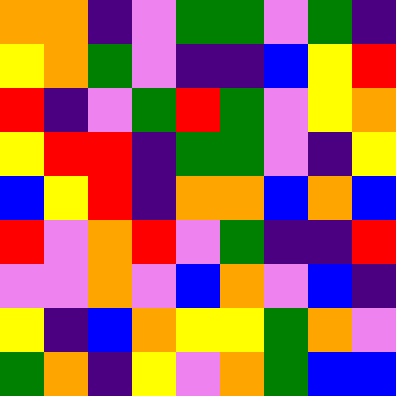[["orange", "orange", "indigo", "violet", "green", "green", "violet", "green", "indigo"], ["yellow", "orange", "green", "violet", "indigo", "indigo", "blue", "yellow", "red"], ["red", "indigo", "violet", "green", "red", "green", "violet", "yellow", "orange"], ["yellow", "red", "red", "indigo", "green", "green", "violet", "indigo", "yellow"], ["blue", "yellow", "red", "indigo", "orange", "orange", "blue", "orange", "blue"], ["red", "violet", "orange", "red", "violet", "green", "indigo", "indigo", "red"], ["violet", "violet", "orange", "violet", "blue", "orange", "violet", "blue", "indigo"], ["yellow", "indigo", "blue", "orange", "yellow", "yellow", "green", "orange", "violet"], ["green", "orange", "indigo", "yellow", "violet", "orange", "green", "blue", "blue"]]